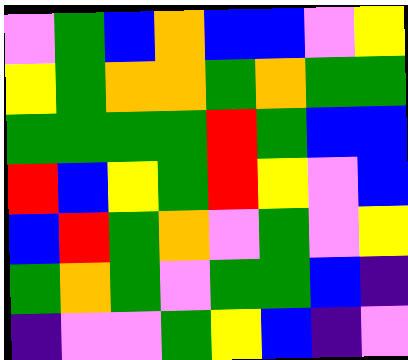[["violet", "green", "blue", "orange", "blue", "blue", "violet", "yellow"], ["yellow", "green", "orange", "orange", "green", "orange", "green", "green"], ["green", "green", "green", "green", "red", "green", "blue", "blue"], ["red", "blue", "yellow", "green", "red", "yellow", "violet", "blue"], ["blue", "red", "green", "orange", "violet", "green", "violet", "yellow"], ["green", "orange", "green", "violet", "green", "green", "blue", "indigo"], ["indigo", "violet", "violet", "green", "yellow", "blue", "indigo", "violet"]]